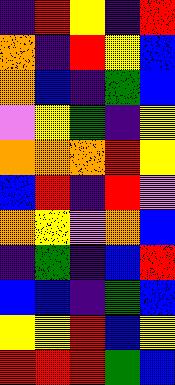[["indigo", "red", "yellow", "indigo", "red"], ["orange", "indigo", "red", "yellow", "blue"], ["orange", "blue", "indigo", "green", "blue"], ["violet", "yellow", "green", "indigo", "yellow"], ["orange", "orange", "orange", "red", "yellow"], ["blue", "red", "indigo", "red", "violet"], ["orange", "yellow", "violet", "orange", "blue"], ["indigo", "green", "indigo", "blue", "red"], ["blue", "blue", "indigo", "green", "blue"], ["yellow", "yellow", "red", "blue", "yellow"], ["red", "red", "red", "green", "blue"]]